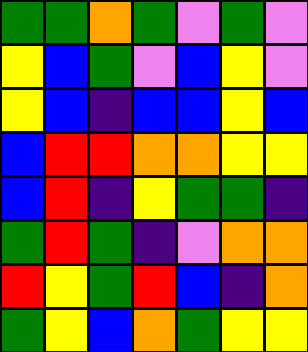[["green", "green", "orange", "green", "violet", "green", "violet"], ["yellow", "blue", "green", "violet", "blue", "yellow", "violet"], ["yellow", "blue", "indigo", "blue", "blue", "yellow", "blue"], ["blue", "red", "red", "orange", "orange", "yellow", "yellow"], ["blue", "red", "indigo", "yellow", "green", "green", "indigo"], ["green", "red", "green", "indigo", "violet", "orange", "orange"], ["red", "yellow", "green", "red", "blue", "indigo", "orange"], ["green", "yellow", "blue", "orange", "green", "yellow", "yellow"]]